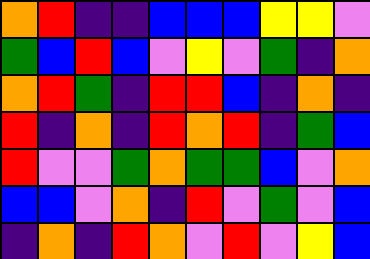[["orange", "red", "indigo", "indigo", "blue", "blue", "blue", "yellow", "yellow", "violet"], ["green", "blue", "red", "blue", "violet", "yellow", "violet", "green", "indigo", "orange"], ["orange", "red", "green", "indigo", "red", "red", "blue", "indigo", "orange", "indigo"], ["red", "indigo", "orange", "indigo", "red", "orange", "red", "indigo", "green", "blue"], ["red", "violet", "violet", "green", "orange", "green", "green", "blue", "violet", "orange"], ["blue", "blue", "violet", "orange", "indigo", "red", "violet", "green", "violet", "blue"], ["indigo", "orange", "indigo", "red", "orange", "violet", "red", "violet", "yellow", "blue"]]